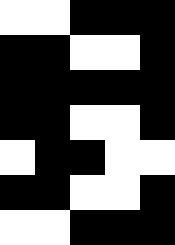[["white", "white", "black", "black", "black"], ["black", "black", "white", "white", "black"], ["black", "black", "black", "black", "black"], ["black", "black", "white", "white", "black"], ["white", "black", "black", "white", "white"], ["black", "black", "white", "white", "black"], ["white", "white", "black", "black", "black"]]